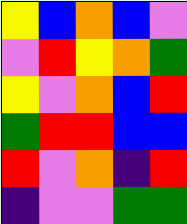[["yellow", "blue", "orange", "blue", "violet"], ["violet", "red", "yellow", "orange", "green"], ["yellow", "violet", "orange", "blue", "red"], ["green", "red", "red", "blue", "blue"], ["red", "violet", "orange", "indigo", "red"], ["indigo", "violet", "violet", "green", "green"]]